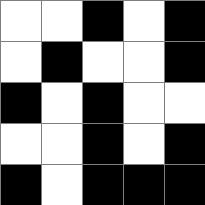[["white", "white", "black", "white", "black"], ["white", "black", "white", "white", "black"], ["black", "white", "black", "white", "white"], ["white", "white", "black", "white", "black"], ["black", "white", "black", "black", "black"]]